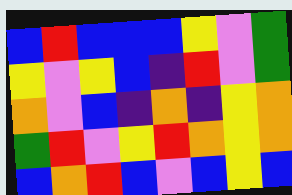[["blue", "red", "blue", "blue", "blue", "yellow", "violet", "green"], ["yellow", "violet", "yellow", "blue", "indigo", "red", "violet", "green"], ["orange", "violet", "blue", "indigo", "orange", "indigo", "yellow", "orange"], ["green", "red", "violet", "yellow", "red", "orange", "yellow", "orange"], ["blue", "orange", "red", "blue", "violet", "blue", "yellow", "blue"]]